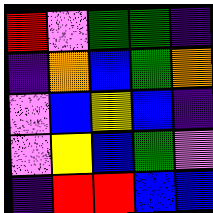[["red", "violet", "green", "green", "indigo"], ["indigo", "orange", "blue", "green", "orange"], ["violet", "blue", "yellow", "blue", "indigo"], ["violet", "yellow", "blue", "green", "violet"], ["indigo", "red", "red", "blue", "blue"]]